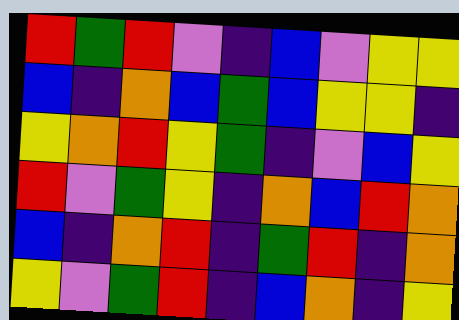[["red", "green", "red", "violet", "indigo", "blue", "violet", "yellow", "yellow"], ["blue", "indigo", "orange", "blue", "green", "blue", "yellow", "yellow", "indigo"], ["yellow", "orange", "red", "yellow", "green", "indigo", "violet", "blue", "yellow"], ["red", "violet", "green", "yellow", "indigo", "orange", "blue", "red", "orange"], ["blue", "indigo", "orange", "red", "indigo", "green", "red", "indigo", "orange"], ["yellow", "violet", "green", "red", "indigo", "blue", "orange", "indigo", "yellow"]]